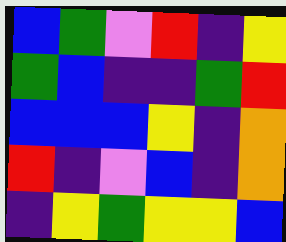[["blue", "green", "violet", "red", "indigo", "yellow"], ["green", "blue", "indigo", "indigo", "green", "red"], ["blue", "blue", "blue", "yellow", "indigo", "orange"], ["red", "indigo", "violet", "blue", "indigo", "orange"], ["indigo", "yellow", "green", "yellow", "yellow", "blue"]]